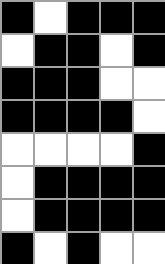[["black", "white", "black", "black", "black"], ["white", "black", "black", "white", "black"], ["black", "black", "black", "white", "white"], ["black", "black", "black", "black", "white"], ["white", "white", "white", "white", "black"], ["white", "black", "black", "black", "black"], ["white", "black", "black", "black", "black"], ["black", "white", "black", "white", "white"]]